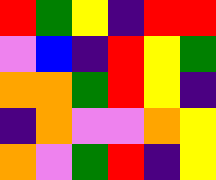[["red", "green", "yellow", "indigo", "red", "red"], ["violet", "blue", "indigo", "red", "yellow", "green"], ["orange", "orange", "green", "red", "yellow", "indigo"], ["indigo", "orange", "violet", "violet", "orange", "yellow"], ["orange", "violet", "green", "red", "indigo", "yellow"]]